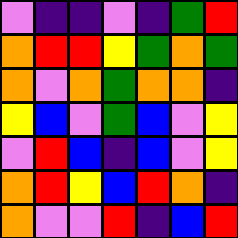[["violet", "indigo", "indigo", "violet", "indigo", "green", "red"], ["orange", "red", "red", "yellow", "green", "orange", "green"], ["orange", "violet", "orange", "green", "orange", "orange", "indigo"], ["yellow", "blue", "violet", "green", "blue", "violet", "yellow"], ["violet", "red", "blue", "indigo", "blue", "violet", "yellow"], ["orange", "red", "yellow", "blue", "red", "orange", "indigo"], ["orange", "violet", "violet", "red", "indigo", "blue", "red"]]